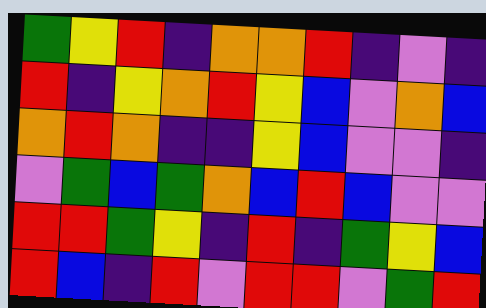[["green", "yellow", "red", "indigo", "orange", "orange", "red", "indigo", "violet", "indigo"], ["red", "indigo", "yellow", "orange", "red", "yellow", "blue", "violet", "orange", "blue"], ["orange", "red", "orange", "indigo", "indigo", "yellow", "blue", "violet", "violet", "indigo"], ["violet", "green", "blue", "green", "orange", "blue", "red", "blue", "violet", "violet"], ["red", "red", "green", "yellow", "indigo", "red", "indigo", "green", "yellow", "blue"], ["red", "blue", "indigo", "red", "violet", "red", "red", "violet", "green", "red"]]